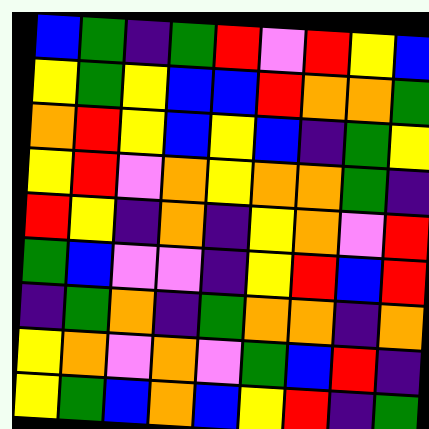[["blue", "green", "indigo", "green", "red", "violet", "red", "yellow", "blue"], ["yellow", "green", "yellow", "blue", "blue", "red", "orange", "orange", "green"], ["orange", "red", "yellow", "blue", "yellow", "blue", "indigo", "green", "yellow"], ["yellow", "red", "violet", "orange", "yellow", "orange", "orange", "green", "indigo"], ["red", "yellow", "indigo", "orange", "indigo", "yellow", "orange", "violet", "red"], ["green", "blue", "violet", "violet", "indigo", "yellow", "red", "blue", "red"], ["indigo", "green", "orange", "indigo", "green", "orange", "orange", "indigo", "orange"], ["yellow", "orange", "violet", "orange", "violet", "green", "blue", "red", "indigo"], ["yellow", "green", "blue", "orange", "blue", "yellow", "red", "indigo", "green"]]